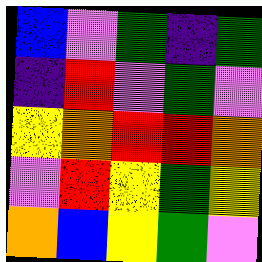[["blue", "violet", "green", "indigo", "green"], ["indigo", "red", "violet", "green", "violet"], ["yellow", "orange", "red", "red", "orange"], ["violet", "red", "yellow", "green", "yellow"], ["orange", "blue", "yellow", "green", "violet"]]